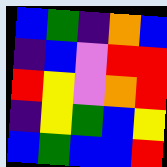[["blue", "green", "indigo", "orange", "blue"], ["indigo", "blue", "violet", "red", "red"], ["red", "yellow", "violet", "orange", "red"], ["indigo", "yellow", "green", "blue", "yellow"], ["blue", "green", "blue", "blue", "red"]]